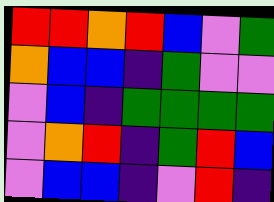[["red", "red", "orange", "red", "blue", "violet", "green"], ["orange", "blue", "blue", "indigo", "green", "violet", "violet"], ["violet", "blue", "indigo", "green", "green", "green", "green"], ["violet", "orange", "red", "indigo", "green", "red", "blue"], ["violet", "blue", "blue", "indigo", "violet", "red", "indigo"]]